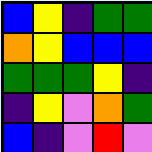[["blue", "yellow", "indigo", "green", "green"], ["orange", "yellow", "blue", "blue", "blue"], ["green", "green", "green", "yellow", "indigo"], ["indigo", "yellow", "violet", "orange", "green"], ["blue", "indigo", "violet", "red", "violet"]]